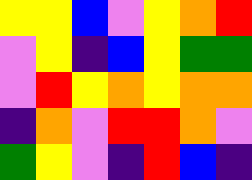[["yellow", "yellow", "blue", "violet", "yellow", "orange", "red"], ["violet", "yellow", "indigo", "blue", "yellow", "green", "green"], ["violet", "red", "yellow", "orange", "yellow", "orange", "orange"], ["indigo", "orange", "violet", "red", "red", "orange", "violet"], ["green", "yellow", "violet", "indigo", "red", "blue", "indigo"]]